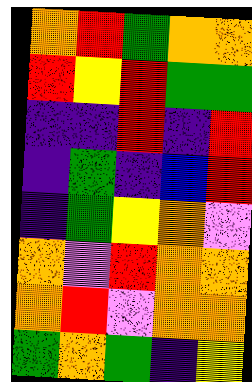[["orange", "red", "green", "orange", "orange"], ["red", "yellow", "red", "green", "green"], ["indigo", "indigo", "red", "indigo", "red"], ["indigo", "green", "indigo", "blue", "red"], ["indigo", "green", "yellow", "orange", "violet"], ["orange", "violet", "red", "orange", "orange"], ["orange", "red", "violet", "orange", "orange"], ["green", "orange", "green", "indigo", "yellow"]]